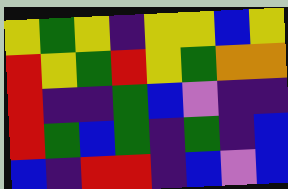[["yellow", "green", "yellow", "indigo", "yellow", "yellow", "blue", "yellow"], ["red", "yellow", "green", "red", "yellow", "green", "orange", "orange"], ["red", "indigo", "indigo", "green", "blue", "violet", "indigo", "indigo"], ["red", "green", "blue", "green", "indigo", "green", "indigo", "blue"], ["blue", "indigo", "red", "red", "indigo", "blue", "violet", "blue"]]